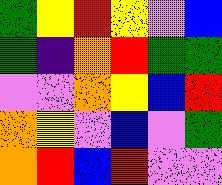[["green", "yellow", "red", "yellow", "violet", "blue"], ["green", "indigo", "orange", "red", "green", "green"], ["violet", "violet", "orange", "yellow", "blue", "red"], ["orange", "yellow", "violet", "blue", "violet", "green"], ["orange", "red", "blue", "red", "violet", "violet"]]